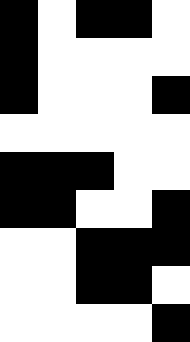[["black", "white", "black", "black", "white"], ["black", "white", "white", "white", "white"], ["black", "white", "white", "white", "black"], ["white", "white", "white", "white", "white"], ["black", "black", "black", "white", "white"], ["black", "black", "white", "white", "black"], ["white", "white", "black", "black", "black"], ["white", "white", "black", "black", "white"], ["white", "white", "white", "white", "black"]]